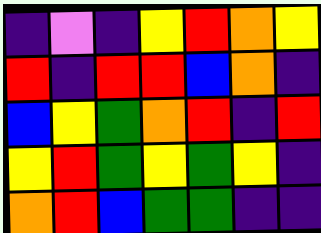[["indigo", "violet", "indigo", "yellow", "red", "orange", "yellow"], ["red", "indigo", "red", "red", "blue", "orange", "indigo"], ["blue", "yellow", "green", "orange", "red", "indigo", "red"], ["yellow", "red", "green", "yellow", "green", "yellow", "indigo"], ["orange", "red", "blue", "green", "green", "indigo", "indigo"]]